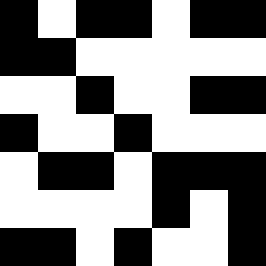[["black", "white", "black", "black", "white", "black", "black"], ["black", "black", "white", "white", "white", "white", "white"], ["white", "white", "black", "white", "white", "black", "black"], ["black", "white", "white", "black", "white", "white", "white"], ["white", "black", "black", "white", "black", "black", "black"], ["white", "white", "white", "white", "black", "white", "black"], ["black", "black", "white", "black", "white", "white", "black"]]